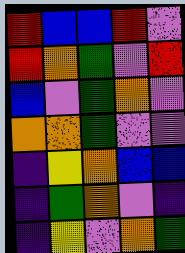[["red", "blue", "blue", "red", "violet"], ["red", "orange", "green", "violet", "red"], ["blue", "violet", "green", "orange", "violet"], ["orange", "orange", "green", "violet", "violet"], ["indigo", "yellow", "orange", "blue", "blue"], ["indigo", "green", "orange", "violet", "indigo"], ["indigo", "yellow", "violet", "orange", "green"]]